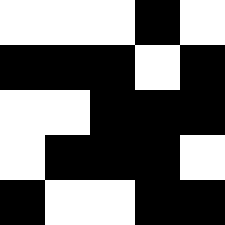[["white", "white", "white", "black", "white"], ["black", "black", "black", "white", "black"], ["white", "white", "black", "black", "black"], ["white", "black", "black", "black", "white"], ["black", "white", "white", "black", "black"]]